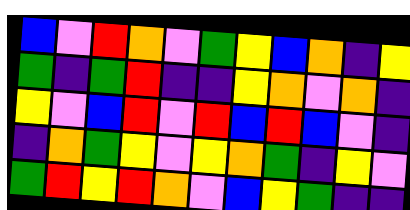[["blue", "violet", "red", "orange", "violet", "green", "yellow", "blue", "orange", "indigo", "yellow"], ["green", "indigo", "green", "red", "indigo", "indigo", "yellow", "orange", "violet", "orange", "indigo"], ["yellow", "violet", "blue", "red", "violet", "red", "blue", "red", "blue", "violet", "indigo"], ["indigo", "orange", "green", "yellow", "violet", "yellow", "orange", "green", "indigo", "yellow", "violet"], ["green", "red", "yellow", "red", "orange", "violet", "blue", "yellow", "green", "indigo", "indigo"]]